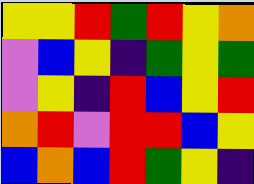[["yellow", "yellow", "red", "green", "red", "yellow", "orange"], ["violet", "blue", "yellow", "indigo", "green", "yellow", "green"], ["violet", "yellow", "indigo", "red", "blue", "yellow", "red"], ["orange", "red", "violet", "red", "red", "blue", "yellow"], ["blue", "orange", "blue", "red", "green", "yellow", "indigo"]]